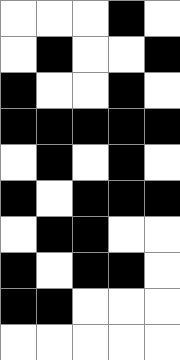[["white", "white", "white", "black", "white"], ["white", "black", "white", "white", "black"], ["black", "white", "white", "black", "white"], ["black", "black", "black", "black", "black"], ["white", "black", "white", "black", "white"], ["black", "white", "black", "black", "black"], ["white", "black", "black", "white", "white"], ["black", "white", "black", "black", "white"], ["black", "black", "white", "white", "white"], ["white", "white", "white", "white", "white"]]